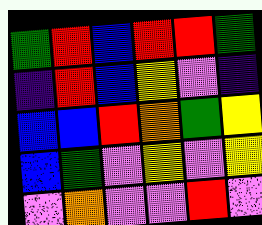[["green", "red", "blue", "red", "red", "green"], ["indigo", "red", "blue", "yellow", "violet", "indigo"], ["blue", "blue", "red", "orange", "green", "yellow"], ["blue", "green", "violet", "yellow", "violet", "yellow"], ["violet", "orange", "violet", "violet", "red", "violet"]]